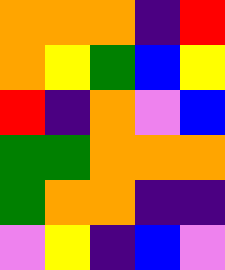[["orange", "orange", "orange", "indigo", "red"], ["orange", "yellow", "green", "blue", "yellow"], ["red", "indigo", "orange", "violet", "blue"], ["green", "green", "orange", "orange", "orange"], ["green", "orange", "orange", "indigo", "indigo"], ["violet", "yellow", "indigo", "blue", "violet"]]